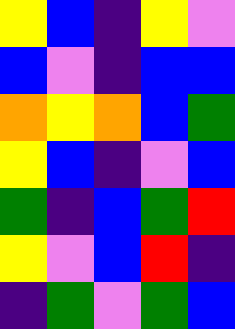[["yellow", "blue", "indigo", "yellow", "violet"], ["blue", "violet", "indigo", "blue", "blue"], ["orange", "yellow", "orange", "blue", "green"], ["yellow", "blue", "indigo", "violet", "blue"], ["green", "indigo", "blue", "green", "red"], ["yellow", "violet", "blue", "red", "indigo"], ["indigo", "green", "violet", "green", "blue"]]